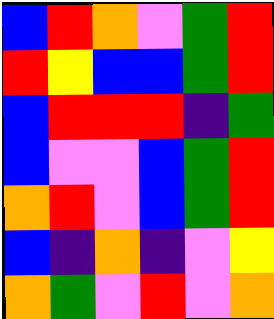[["blue", "red", "orange", "violet", "green", "red"], ["red", "yellow", "blue", "blue", "green", "red"], ["blue", "red", "red", "red", "indigo", "green"], ["blue", "violet", "violet", "blue", "green", "red"], ["orange", "red", "violet", "blue", "green", "red"], ["blue", "indigo", "orange", "indigo", "violet", "yellow"], ["orange", "green", "violet", "red", "violet", "orange"]]